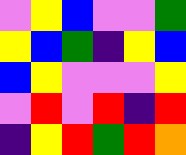[["violet", "yellow", "blue", "violet", "violet", "green"], ["yellow", "blue", "green", "indigo", "yellow", "blue"], ["blue", "yellow", "violet", "violet", "violet", "yellow"], ["violet", "red", "violet", "red", "indigo", "red"], ["indigo", "yellow", "red", "green", "red", "orange"]]